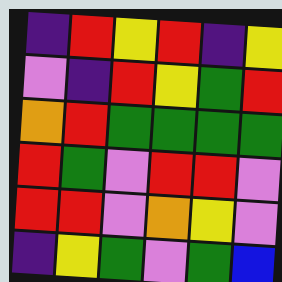[["indigo", "red", "yellow", "red", "indigo", "yellow"], ["violet", "indigo", "red", "yellow", "green", "red"], ["orange", "red", "green", "green", "green", "green"], ["red", "green", "violet", "red", "red", "violet"], ["red", "red", "violet", "orange", "yellow", "violet"], ["indigo", "yellow", "green", "violet", "green", "blue"]]